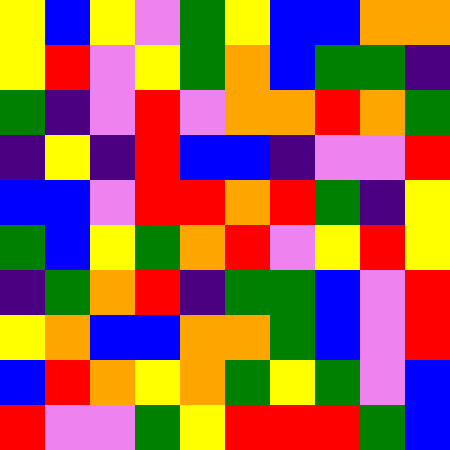[["yellow", "blue", "yellow", "violet", "green", "yellow", "blue", "blue", "orange", "orange"], ["yellow", "red", "violet", "yellow", "green", "orange", "blue", "green", "green", "indigo"], ["green", "indigo", "violet", "red", "violet", "orange", "orange", "red", "orange", "green"], ["indigo", "yellow", "indigo", "red", "blue", "blue", "indigo", "violet", "violet", "red"], ["blue", "blue", "violet", "red", "red", "orange", "red", "green", "indigo", "yellow"], ["green", "blue", "yellow", "green", "orange", "red", "violet", "yellow", "red", "yellow"], ["indigo", "green", "orange", "red", "indigo", "green", "green", "blue", "violet", "red"], ["yellow", "orange", "blue", "blue", "orange", "orange", "green", "blue", "violet", "red"], ["blue", "red", "orange", "yellow", "orange", "green", "yellow", "green", "violet", "blue"], ["red", "violet", "violet", "green", "yellow", "red", "red", "red", "green", "blue"]]